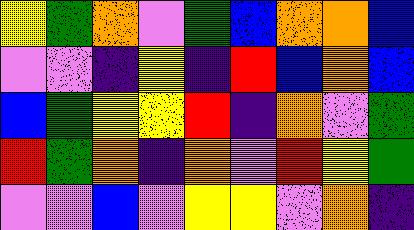[["yellow", "green", "orange", "violet", "green", "blue", "orange", "orange", "blue"], ["violet", "violet", "indigo", "yellow", "indigo", "red", "blue", "orange", "blue"], ["blue", "green", "yellow", "yellow", "red", "indigo", "orange", "violet", "green"], ["red", "green", "orange", "indigo", "orange", "violet", "red", "yellow", "green"], ["violet", "violet", "blue", "violet", "yellow", "yellow", "violet", "orange", "indigo"]]